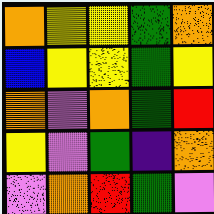[["orange", "yellow", "yellow", "green", "orange"], ["blue", "yellow", "yellow", "green", "yellow"], ["orange", "violet", "orange", "green", "red"], ["yellow", "violet", "green", "indigo", "orange"], ["violet", "orange", "red", "green", "violet"]]